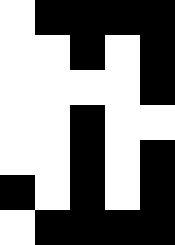[["white", "black", "black", "black", "black"], ["white", "white", "black", "white", "black"], ["white", "white", "white", "white", "black"], ["white", "white", "black", "white", "white"], ["white", "white", "black", "white", "black"], ["black", "white", "black", "white", "black"], ["white", "black", "black", "black", "black"]]